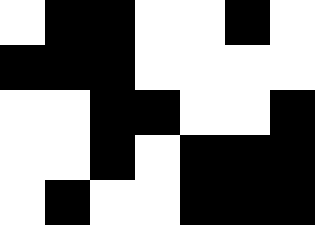[["white", "black", "black", "white", "white", "black", "white"], ["black", "black", "black", "white", "white", "white", "white"], ["white", "white", "black", "black", "white", "white", "black"], ["white", "white", "black", "white", "black", "black", "black"], ["white", "black", "white", "white", "black", "black", "black"]]